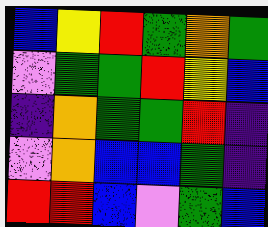[["blue", "yellow", "red", "green", "orange", "green"], ["violet", "green", "green", "red", "yellow", "blue"], ["indigo", "orange", "green", "green", "red", "indigo"], ["violet", "orange", "blue", "blue", "green", "indigo"], ["red", "red", "blue", "violet", "green", "blue"]]